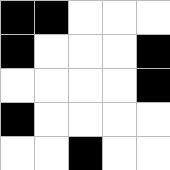[["black", "black", "white", "white", "white"], ["black", "white", "white", "white", "black"], ["white", "white", "white", "white", "black"], ["black", "white", "white", "white", "white"], ["white", "white", "black", "white", "white"]]